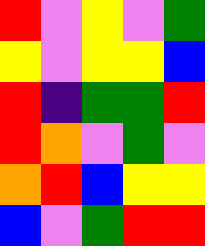[["red", "violet", "yellow", "violet", "green"], ["yellow", "violet", "yellow", "yellow", "blue"], ["red", "indigo", "green", "green", "red"], ["red", "orange", "violet", "green", "violet"], ["orange", "red", "blue", "yellow", "yellow"], ["blue", "violet", "green", "red", "red"]]